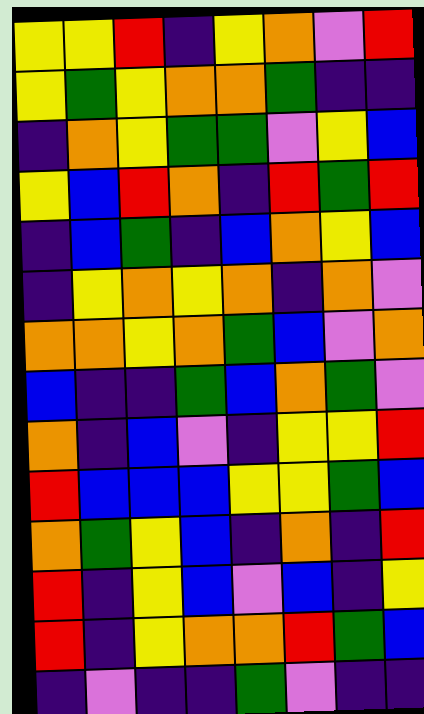[["yellow", "yellow", "red", "indigo", "yellow", "orange", "violet", "red"], ["yellow", "green", "yellow", "orange", "orange", "green", "indigo", "indigo"], ["indigo", "orange", "yellow", "green", "green", "violet", "yellow", "blue"], ["yellow", "blue", "red", "orange", "indigo", "red", "green", "red"], ["indigo", "blue", "green", "indigo", "blue", "orange", "yellow", "blue"], ["indigo", "yellow", "orange", "yellow", "orange", "indigo", "orange", "violet"], ["orange", "orange", "yellow", "orange", "green", "blue", "violet", "orange"], ["blue", "indigo", "indigo", "green", "blue", "orange", "green", "violet"], ["orange", "indigo", "blue", "violet", "indigo", "yellow", "yellow", "red"], ["red", "blue", "blue", "blue", "yellow", "yellow", "green", "blue"], ["orange", "green", "yellow", "blue", "indigo", "orange", "indigo", "red"], ["red", "indigo", "yellow", "blue", "violet", "blue", "indigo", "yellow"], ["red", "indigo", "yellow", "orange", "orange", "red", "green", "blue"], ["indigo", "violet", "indigo", "indigo", "green", "violet", "indigo", "indigo"]]